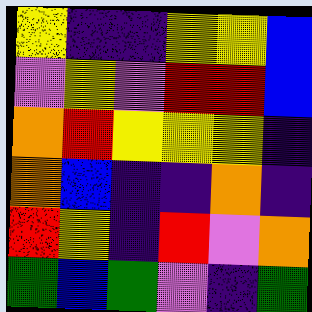[["yellow", "indigo", "indigo", "yellow", "yellow", "blue"], ["violet", "yellow", "violet", "red", "red", "blue"], ["orange", "red", "yellow", "yellow", "yellow", "indigo"], ["orange", "blue", "indigo", "indigo", "orange", "indigo"], ["red", "yellow", "indigo", "red", "violet", "orange"], ["green", "blue", "green", "violet", "indigo", "green"]]